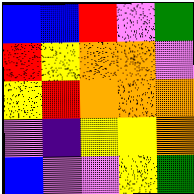[["blue", "blue", "red", "violet", "green"], ["red", "yellow", "orange", "orange", "violet"], ["yellow", "red", "orange", "orange", "orange"], ["violet", "indigo", "yellow", "yellow", "orange"], ["blue", "violet", "violet", "yellow", "green"]]